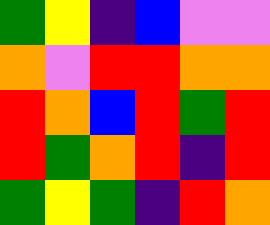[["green", "yellow", "indigo", "blue", "violet", "violet"], ["orange", "violet", "red", "red", "orange", "orange"], ["red", "orange", "blue", "red", "green", "red"], ["red", "green", "orange", "red", "indigo", "red"], ["green", "yellow", "green", "indigo", "red", "orange"]]